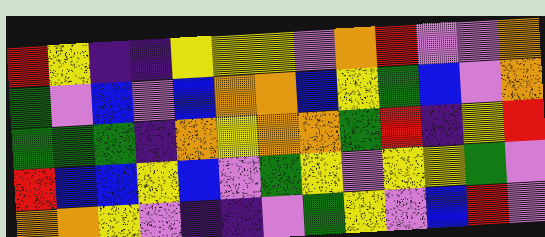[["red", "yellow", "indigo", "indigo", "yellow", "yellow", "yellow", "violet", "orange", "red", "violet", "violet", "orange"], ["green", "violet", "blue", "violet", "blue", "orange", "orange", "blue", "yellow", "green", "blue", "violet", "orange"], ["green", "green", "green", "indigo", "orange", "yellow", "orange", "orange", "green", "red", "indigo", "yellow", "red"], ["red", "blue", "blue", "yellow", "blue", "violet", "green", "yellow", "violet", "yellow", "yellow", "green", "violet"], ["orange", "orange", "yellow", "violet", "indigo", "indigo", "violet", "green", "yellow", "violet", "blue", "red", "violet"]]